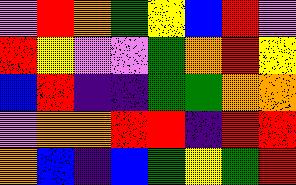[["violet", "red", "orange", "green", "yellow", "blue", "red", "violet"], ["red", "yellow", "violet", "violet", "green", "orange", "red", "yellow"], ["blue", "red", "indigo", "indigo", "green", "green", "orange", "orange"], ["violet", "orange", "orange", "red", "red", "indigo", "red", "red"], ["orange", "blue", "indigo", "blue", "green", "yellow", "green", "red"]]